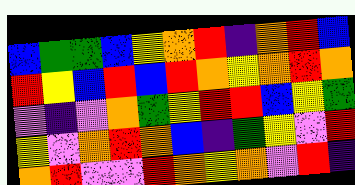[["blue", "green", "green", "blue", "yellow", "orange", "red", "indigo", "orange", "red", "blue"], ["red", "yellow", "blue", "red", "blue", "red", "orange", "yellow", "orange", "red", "orange"], ["violet", "indigo", "violet", "orange", "green", "yellow", "red", "red", "blue", "yellow", "green"], ["yellow", "violet", "orange", "red", "orange", "blue", "indigo", "green", "yellow", "violet", "red"], ["orange", "red", "violet", "violet", "red", "orange", "yellow", "orange", "violet", "red", "indigo"]]